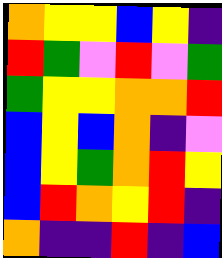[["orange", "yellow", "yellow", "blue", "yellow", "indigo"], ["red", "green", "violet", "red", "violet", "green"], ["green", "yellow", "yellow", "orange", "orange", "red"], ["blue", "yellow", "blue", "orange", "indigo", "violet"], ["blue", "yellow", "green", "orange", "red", "yellow"], ["blue", "red", "orange", "yellow", "red", "indigo"], ["orange", "indigo", "indigo", "red", "indigo", "blue"]]